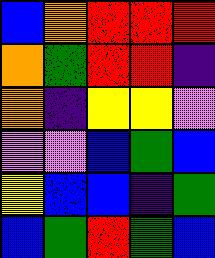[["blue", "orange", "red", "red", "red"], ["orange", "green", "red", "red", "indigo"], ["orange", "indigo", "yellow", "yellow", "violet"], ["violet", "violet", "blue", "green", "blue"], ["yellow", "blue", "blue", "indigo", "green"], ["blue", "green", "red", "green", "blue"]]